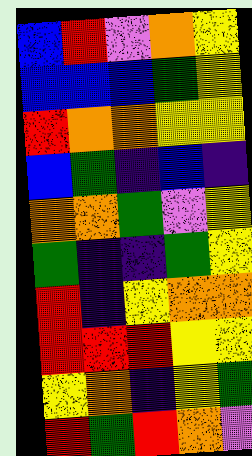[["blue", "red", "violet", "orange", "yellow"], ["blue", "blue", "blue", "green", "yellow"], ["red", "orange", "orange", "yellow", "yellow"], ["blue", "green", "indigo", "blue", "indigo"], ["orange", "orange", "green", "violet", "yellow"], ["green", "indigo", "indigo", "green", "yellow"], ["red", "indigo", "yellow", "orange", "orange"], ["red", "red", "red", "yellow", "yellow"], ["yellow", "orange", "indigo", "yellow", "green"], ["red", "green", "red", "orange", "violet"]]